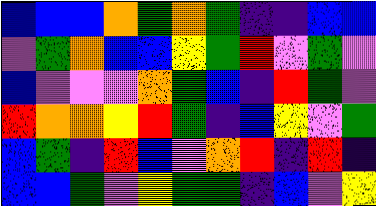[["blue", "blue", "blue", "orange", "green", "orange", "green", "indigo", "indigo", "blue", "blue"], ["violet", "green", "orange", "blue", "blue", "yellow", "green", "red", "violet", "green", "violet"], ["blue", "violet", "violet", "violet", "orange", "green", "blue", "indigo", "red", "green", "violet"], ["red", "orange", "orange", "yellow", "red", "green", "indigo", "blue", "yellow", "violet", "green"], ["blue", "green", "indigo", "red", "blue", "violet", "orange", "red", "indigo", "red", "indigo"], ["blue", "blue", "green", "violet", "yellow", "green", "green", "indigo", "blue", "violet", "yellow"]]